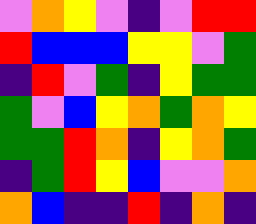[["violet", "orange", "yellow", "violet", "indigo", "violet", "red", "red"], ["red", "blue", "blue", "blue", "yellow", "yellow", "violet", "green"], ["indigo", "red", "violet", "green", "indigo", "yellow", "green", "green"], ["green", "violet", "blue", "yellow", "orange", "green", "orange", "yellow"], ["green", "green", "red", "orange", "indigo", "yellow", "orange", "green"], ["indigo", "green", "red", "yellow", "blue", "violet", "violet", "orange"], ["orange", "blue", "indigo", "indigo", "red", "indigo", "orange", "indigo"]]